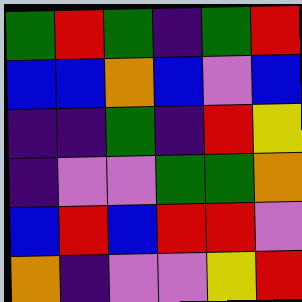[["green", "red", "green", "indigo", "green", "red"], ["blue", "blue", "orange", "blue", "violet", "blue"], ["indigo", "indigo", "green", "indigo", "red", "yellow"], ["indigo", "violet", "violet", "green", "green", "orange"], ["blue", "red", "blue", "red", "red", "violet"], ["orange", "indigo", "violet", "violet", "yellow", "red"]]